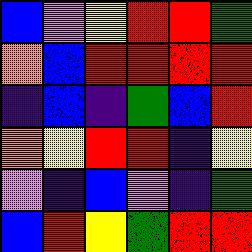[["blue", "violet", "yellow", "red", "red", "green"], ["orange", "blue", "red", "red", "red", "red"], ["indigo", "blue", "indigo", "green", "blue", "red"], ["orange", "yellow", "red", "red", "indigo", "yellow"], ["violet", "indigo", "blue", "violet", "indigo", "green"], ["blue", "red", "yellow", "green", "red", "red"]]